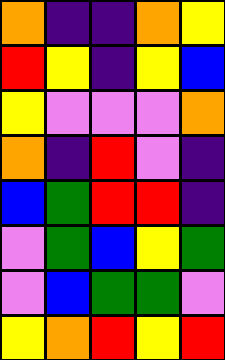[["orange", "indigo", "indigo", "orange", "yellow"], ["red", "yellow", "indigo", "yellow", "blue"], ["yellow", "violet", "violet", "violet", "orange"], ["orange", "indigo", "red", "violet", "indigo"], ["blue", "green", "red", "red", "indigo"], ["violet", "green", "blue", "yellow", "green"], ["violet", "blue", "green", "green", "violet"], ["yellow", "orange", "red", "yellow", "red"]]